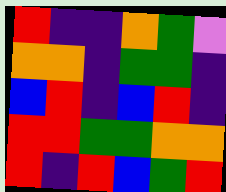[["red", "indigo", "indigo", "orange", "green", "violet"], ["orange", "orange", "indigo", "green", "green", "indigo"], ["blue", "red", "indigo", "blue", "red", "indigo"], ["red", "red", "green", "green", "orange", "orange"], ["red", "indigo", "red", "blue", "green", "red"]]